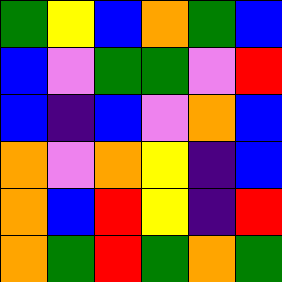[["green", "yellow", "blue", "orange", "green", "blue"], ["blue", "violet", "green", "green", "violet", "red"], ["blue", "indigo", "blue", "violet", "orange", "blue"], ["orange", "violet", "orange", "yellow", "indigo", "blue"], ["orange", "blue", "red", "yellow", "indigo", "red"], ["orange", "green", "red", "green", "orange", "green"]]